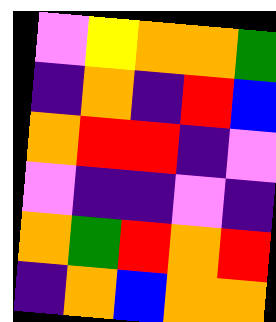[["violet", "yellow", "orange", "orange", "green"], ["indigo", "orange", "indigo", "red", "blue"], ["orange", "red", "red", "indigo", "violet"], ["violet", "indigo", "indigo", "violet", "indigo"], ["orange", "green", "red", "orange", "red"], ["indigo", "orange", "blue", "orange", "orange"]]